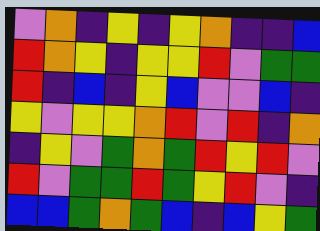[["violet", "orange", "indigo", "yellow", "indigo", "yellow", "orange", "indigo", "indigo", "blue"], ["red", "orange", "yellow", "indigo", "yellow", "yellow", "red", "violet", "green", "green"], ["red", "indigo", "blue", "indigo", "yellow", "blue", "violet", "violet", "blue", "indigo"], ["yellow", "violet", "yellow", "yellow", "orange", "red", "violet", "red", "indigo", "orange"], ["indigo", "yellow", "violet", "green", "orange", "green", "red", "yellow", "red", "violet"], ["red", "violet", "green", "green", "red", "green", "yellow", "red", "violet", "indigo"], ["blue", "blue", "green", "orange", "green", "blue", "indigo", "blue", "yellow", "green"]]